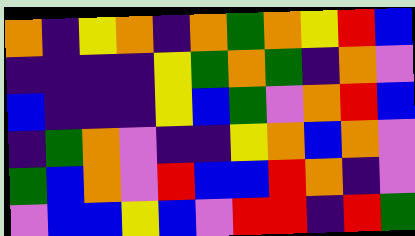[["orange", "indigo", "yellow", "orange", "indigo", "orange", "green", "orange", "yellow", "red", "blue"], ["indigo", "indigo", "indigo", "indigo", "yellow", "green", "orange", "green", "indigo", "orange", "violet"], ["blue", "indigo", "indigo", "indigo", "yellow", "blue", "green", "violet", "orange", "red", "blue"], ["indigo", "green", "orange", "violet", "indigo", "indigo", "yellow", "orange", "blue", "orange", "violet"], ["green", "blue", "orange", "violet", "red", "blue", "blue", "red", "orange", "indigo", "violet"], ["violet", "blue", "blue", "yellow", "blue", "violet", "red", "red", "indigo", "red", "green"]]